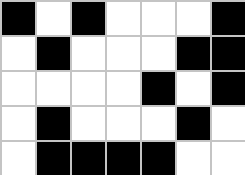[["black", "white", "black", "white", "white", "white", "black"], ["white", "black", "white", "white", "white", "black", "black"], ["white", "white", "white", "white", "black", "white", "black"], ["white", "black", "white", "white", "white", "black", "white"], ["white", "black", "black", "black", "black", "white", "white"]]